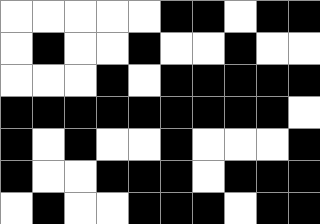[["white", "white", "white", "white", "white", "black", "black", "white", "black", "black"], ["white", "black", "white", "white", "black", "white", "white", "black", "white", "white"], ["white", "white", "white", "black", "white", "black", "black", "black", "black", "black"], ["black", "black", "black", "black", "black", "black", "black", "black", "black", "white"], ["black", "white", "black", "white", "white", "black", "white", "white", "white", "black"], ["black", "white", "white", "black", "black", "black", "white", "black", "black", "black"], ["white", "black", "white", "white", "black", "black", "black", "white", "black", "black"]]